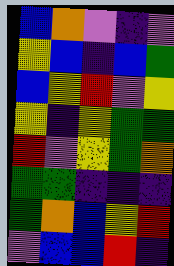[["blue", "orange", "violet", "indigo", "violet"], ["yellow", "blue", "indigo", "blue", "green"], ["blue", "yellow", "red", "violet", "yellow"], ["yellow", "indigo", "yellow", "green", "green"], ["red", "violet", "yellow", "green", "orange"], ["green", "green", "indigo", "indigo", "indigo"], ["green", "orange", "blue", "yellow", "red"], ["violet", "blue", "blue", "red", "indigo"]]